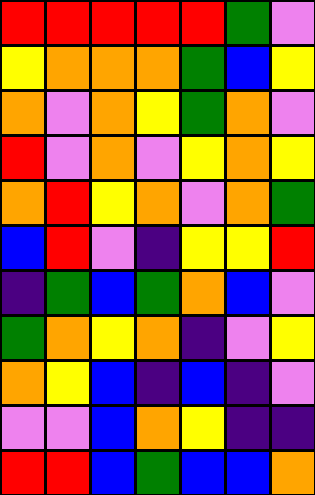[["red", "red", "red", "red", "red", "green", "violet"], ["yellow", "orange", "orange", "orange", "green", "blue", "yellow"], ["orange", "violet", "orange", "yellow", "green", "orange", "violet"], ["red", "violet", "orange", "violet", "yellow", "orange", "yellow"], ["orange", "red", "yellow", "orange", "violet", "orange", "green"], ["blue", "red", "violet", "indigo", "yellow", "yellow", "red"], ["indigo", "green", "blue", "green", "orange", "blue", "violet"], ["green", "orange", "yellow", "orange", "indigo", "violet", "yellow"], ["orange", "yellow", "blue", "indigo", "blue", "indigo", "violet"], ["violet", "violet", "blue", "orange", "yellow", "indigo", "indigo"], ["red", "red", "blue", "green", "blue", "blue", "orange"]]